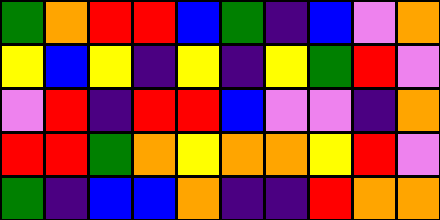[["green", "orange", "red", "red", "blue", "green", "indigo", "blue", "violet", "orange"], ["yellow", "blue", "yellow", "indigo", "yellow", "indigo", "yellow", "green", "red", "violet"], ["violet", "red", "indigo", "red", "red", "blue", "violet", "violet", "indigo", "orange"], ["red", "red", "green", "orange", "yellow", "orange", "orange", "yellow", "red", "violet"], ["green", "indigo", "blue", "blue", "orange", "indigo", "indigo", "red", "orange", "orange"]]